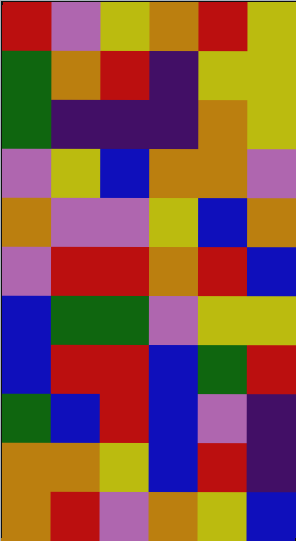[["red", "violet", "yellow", "orange", "red", "yellow"], ["green", "orange", "red", "indigo", "yellow", "yellow"], ["green", "indigo", "indigo", "indigo", "orange", "yellow"], ["violet", "yellow", "blue", "orange", "orange", "violet"], ["orange", "violet", "violet", "yellow", "blue", "orange"], ["violet", "red", "red", "orange", "red", "blue"], ["blue", "green", "green", "violet", "yellow", "yellow"], ["blue", "red", "red", "blue", "green", "red"], ["green", "blue", "red", "blue", "violet", "indigo"], ["orange", "orange", "yellow", "blue", "red", "indigo"], ["orange", "red", "violet", "orange", "yellow", "blue"]]